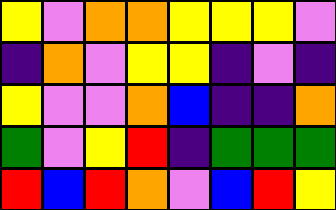[["yellow", "violet", "orange", "orange", "yellow", "yellow", "yellow", "violet"], ["indigo", "orange", "violet", "yellow", "yellow", "indigo", "violet", "indigo"], ["yellow", "violet", "violet", "orange", "blue", "indigo", "indigo", "orange"], ["green", "violet", "yellow", "red", "indigo", "green", "green", "green"], ["red", "blue", "red", "orange", "violet", "blue", "red", "yellow"]]